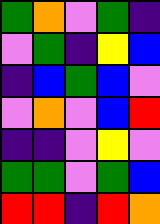[["green", "orange", "violet", "green", "indigo"], ["violet", "green", "indigo", "yellow", "blue"], ["indigo", "blue", "green", "blue", "violet"], ["violet", "orange", "violet", "blue", "red"], ["indigo", "indigo", "violet", "yellow", "violet"], ["green", "green", "violet", "green", "blue"], ["red", "red", "indigo", "red", "orange"]]